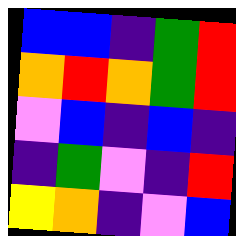[["blue", "blue", "indigo", "green", "red"], ["orange", "red", "orange", "green", "red"], ["violet", "blue", "indigo", "blue", "indigo"], ["indigo", "green", "violet", "indigo", "red"], ["yellow", "orange", "indigo", "violet", "blue"]]